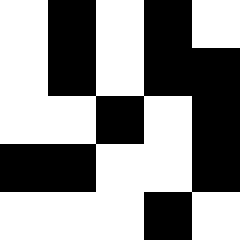[["white", "black", "white", "black", "white"], ["white", "black", "white", "black", "black"], ["white", "white", "black", "white", "black"], ["black", "black", "white", "white", "black"], ["white", "white", "white", "black", "white"]]